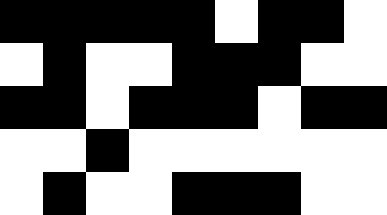[["black", "black", "black", "black", "black", "white", "black", "black", "white"], ["white", "black", "white", "white", "black", "black", "black", "white", "white"], ["black", "black", "white", "black", "black", "black", "white", "black", "black"], ["white", "white", "black", "white", "white", "white", "white", "white", "white"], ["white", "black", "white", "white", "black", "black", "black", "white", "white"]]